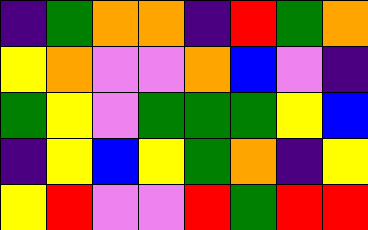[["indigo", "green", "orange", "orange", "indigo", "red", "green", "orange"], ["yellow", "orange", "violet", "violet", "orange", "blue", "violet", "indigo"], ["green", "yellow", "violet", "green", "green", "green", "yellow", "blue"], ["indigo", "yellow", "blue", "yellow", "green", "orange", "indigo", "yellow"], ["yellow", "red", "violet", "violet", "red", "green", "red", "red"]]